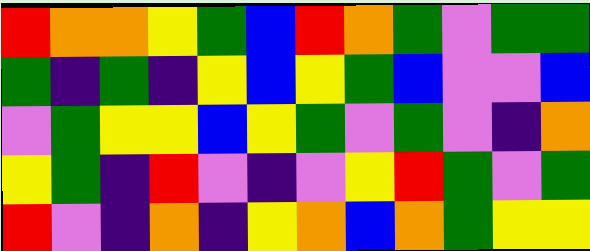[["red", "orange", "orange", "yellow", "green", "blue", "red", "orange", "green", "violet", "green", "green"], ["green", "indigo", "green", "indigo", "yellow", "blue", "yellow", "green", "blue", "violet", "violet", "blue"], ["violet", "green", "yellow", "yellow", "blue", "yellow", "green", "violet", "green", "violet", "indigo", "orange"], ["yellow", "green", "indigo", "red", "violet", "indigo", "violet", "yellow", "red", "green", "violet", "green"], ["red", "violet", "indigo", "orange", "indigo", "yellow", "orange", "blue", "orange", "green", "yellow", "yellow"]]